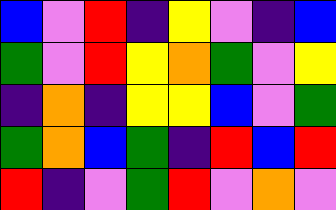[["blue", "violet", "red", "indigo", "yellow", "violet", "indigo", "blue"], ["green", "violet", "red", "yellow", "orange", "green", "violet", "yellow"], ["indigo", "orange", "indigo", "yellow", "yellow", "blue", "violet", "green"], ["green", "orange", "blue", "green", "indigo", "red", "blue", "red"], ["red", "indigo", "violet", "green", "red", "violet", "orange", "violet"]]